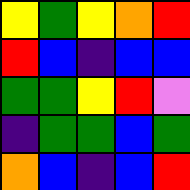[["yellow", "green", "yellow", "orange", "red"], ["red", "blue", "indigo", "blue", "blue"], ["green", "green", "yellow", "red", "violet"], ["indigo", "green", "green", "blue", "green"], ["orange", "blue", "indigo", "blue", "red"]]